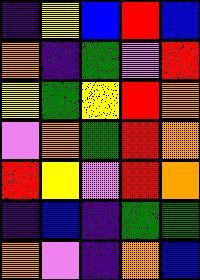[["indigo", "yellow", "blue", "red", "blue"], ["orange", "indigo", "green", "violet", "red"], ["yellow", "green", "yellow", "red", "orange"], ["violet", "orange", "green", "red", "orange"], ["red", "yellow", "violet", "red", "orange"], ["indigo", "blue", "indigo", "green", "green"], ["orange", "violet", "indigo", "orange", "blue"]]